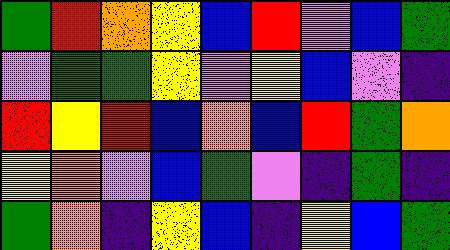[["green", "red", "orange", "yellow", "blue", "red", "violet", "blue", "green"], ["violet", "green", "green", "yellow", "violet", "yellow", "blue", "violet", "indigo"], ["red", "yellow", "red", "blue", "orange", "blue", "red", "green", "orange"], ["yellow", "orange", "violet", "blue", "green", "violet", "indigo", "green", "indigo"], ["green", "orange", "indigo", "yellow", "blue", "indigo", "yellow", "blue", "green"]]